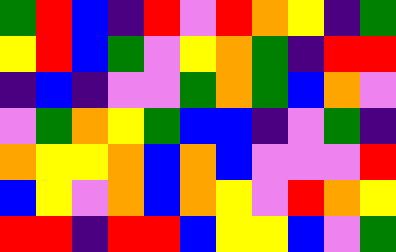[["green", "red", "blue", "indigo", "red", "violet", "red", "orange", "yellow", "indigo", "green"], ["yellow", "red", "blue", "green", "violet", "yellow", "orange", "green", "indigo", "red", "red"], ["indigo", "blue", "indigo", "violet", "violet", "green", "orange", "green", "blue", "orange", "violet"], ["violet", "green", "orange", "yellow", "green", "blue", "blue", "indigo", "violet", "green", "indigo"], ["orange", "yellow", "yellow", "orange", "blue", "orange", "blue", "violet", "violet", "violet", "red"], ["blue", "yellow", "violet", "orange", "blue", "orange", "yellow", "violet", "red", "orange", "yellow"], ["red", "red", "indigo", "red", "red", "blue", "yellow", "yellow", "blue", "violet", "green"]]